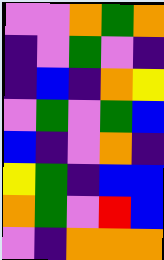[["violet", "violet", "orange", "green", "orange"], ["indigo", "violet", "green", "violet", "indigo"], ["indigo", "blue", "indigo", "orange", "yellow"], ["violet", "green", "violet", "green", "blue"], ["blue", "indigo", "violet", "orange", "indigo"], ["yellow", "green", "indigo", "blue", "blue"], ["orange", "green", "violet", "red", "blue"], ["violet", "indigo", "orange", "orange", "orange"]]